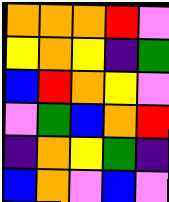[["orange", "orange", "orange", "red", "violet"], ["yellow", "orange", "yellow", "indigo", "green"], ["blue", "red", "orange", "yellow", "violet"], ["violet", "green", "blue", "orange", "red"], ["indigo", "orange", "yellow", "green", "indigo"], ["blue", "orange", "violet", "blue", "violet"]]